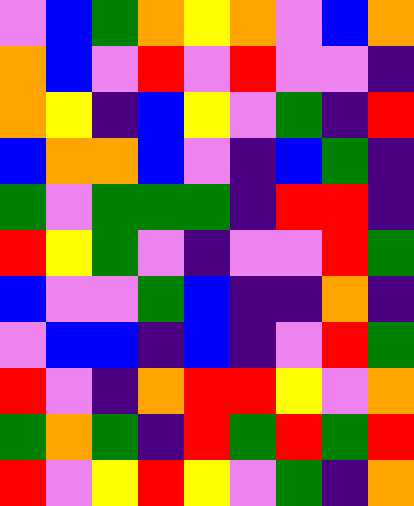[["violet", "blue", "green", "orange", "yellow", "orange", "violet", "blue", "orange"], ["orange", "blue", "violet", "red", "violet", "red", "violet", "violet", "indigo"], ["orange", "yellow", "indigo", "blue", "yellow", "violet", "green", "indigo", "red"], ["blue", "orange", "orange", "blue", "violet", "indigo", "blue", "green", "indigo"], ["green", "violet", "green", "green", "green", "indigo", "red", "red", "indigo"], ["red", "yellow", "green", "violet", "indigo", "violet", "violet", "red", "green"], ["blue", "violet", "violet", "green", "blue", "indigo", "indigo", "orange", "indigo"], ["violet", "blue", "blue", "indigo", "blue", "indigo", "violet", "red", "green"], ["red", "violet", "indigo", "orange", "red", "red", "yellow", "violet", "orange"], ["green", "orange", "green", "indigo", "red", "green", "red", "green", "red"], ["red", "violet", "yellow", "red", "yellow", "violet", "green", "indigo", "orange"]]